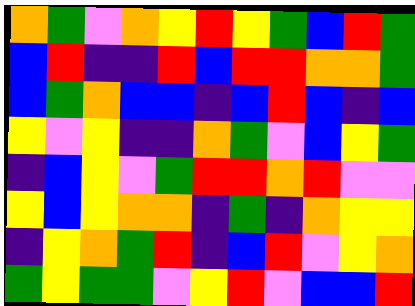[["orange", "green", "violet", "orange", "yellow", "red", "yellow", "green", "blue", "red", "green"], ["blue", "red", "indigo", "indigo", "red", "blue", "red", "red", "orange", "orange", "green"], ["blue", "green", "orange", "blue", "blue", "indigo", "blue", "red", "blue", "indigo", "blue"], ["yellow", "violet", "yellow", "indigo", "indigo", "orange", "green", "violet", "blue", "yellow", "green"], ["indigo", "blue", "yellow", "violet", "green", "red", "red", "orange", "red", "violet", "violet"], ["yellow", "blue", "yellow", "orange", "orange", "indigo", "green", "indigo", "orange", "yellow", "yellow"], ["indigo", "yellow", "orange", "green", "red", "indigo", "blue", "red", "violet", "yellow", "orange"], ["green", "yellow", "green", "green", "violet", "yellow", "red", "violet", "blue", "blue", "red"]]